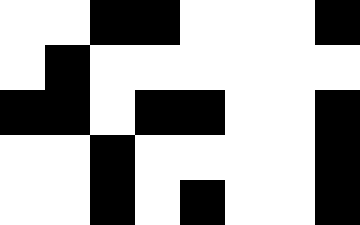[["white", "white", "black", "black", "white", "white", "white", "black"], ["white", "black", "white", "white", "white", "white", "white", "white"], ["black", "black", "white", "black", "black", "white", "white", "black"], ["white", "white", "black", "white", "white", "white", "white", "black"], ["white", "white", "black", "white", "black", "white", "white", "black"]]